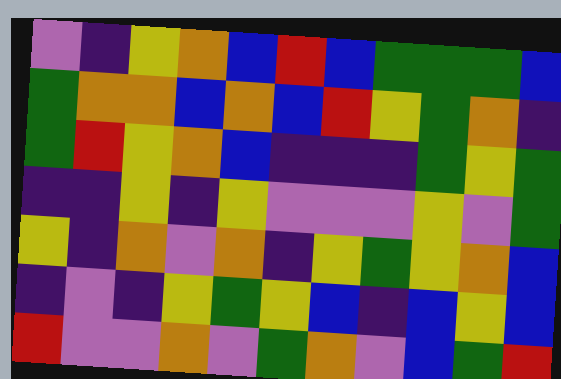[["violet", "indigo", "yellow", "orange", "blue", "red", "blue", "green", "green", "green", "blue"], ["green", "orange", "orange", "blue", "orange", "blue", "red", "yellow", "green", "orange", "indigo"], ["green", "red", "yellow", "orange", "blue", "indigo", "indigo", "indigo", "green", "yellow", "green"], ["indigo", "indigo", "yellow", "indigo", "yellow", "violet", "violet", "violet", "yellow", "violet", "green"], ["yellow", "indigo", "orange", "violet", "orange", "indigo", "yellow", "green", "yellow", "orange", "blue"], ["indigo", "violet", "indigo", "yellow", "green", "yellow", "blue", "indigo", "blue", "yellow", "blue"], ["red", "violet", "violet", "orange", "violet", "green", "orange", "violet", "blue", "green", "red"]]